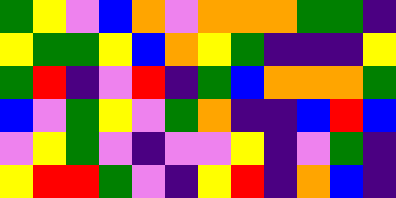[["green", "yellow", "violet", "blue", "orange", "violet", "orange", "orange", "orange", "green", "green", "indigo"], ["yellow", "green", "green", "yellow", "blue", "orange", "yellow", "green", "indigo", "indigo", "indigo", "yellow"], ["green", "red", "indigo", "violet", "red", "indigo", "green", "blue", "orange", "orange", "orange", "green"], ["blue", "violet", "green", "yellow", "violet", "green", "orange", "indigo", "indigo", "blue", "red", "blue"], ["violet", "yellow", "green", "violet", "indigo", "violet", "violet", "yellow", "indigo", "violet", "green", "indigo"], ["yellow", "red", "red", "green", "violet", "indigo", "yellow", "red", "indigo", "orange", "blue", "indigo"]]